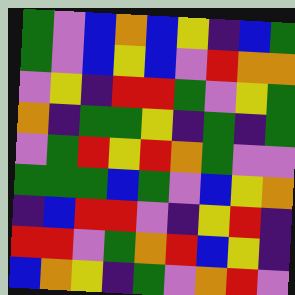[["green", "violet", "blue", "orange", "blue", "yellow", "indigo", "blue", "green"], ["green", "violet", "blue", "yellow", "blue", "violet", "red", "orange", "orange"], ["violet", "yellow", "indigo", "red", "red", "green", "violet", "yellow", "green"], ["orange", "indigo", "green", "green", "yellow", "indigo", "green", "indigo", "green"], ["violet", "green", "red", "yellow", "red", "orange", "green", "violet", "violet"], ["green", "green", "green", "blue", "green", "violet", "blue", "yellow", "orange"], ["indigo", "blue", "red", "red", "violet", "indigo", "yellow", "red", "indigo"], ["red", "red", "violet", "green", "orange", "red", "blue", "yellow", "indigo"], ["blue", "orange", "yellow", "indigo", "green", "violet", "orange", "red", "violet"]]